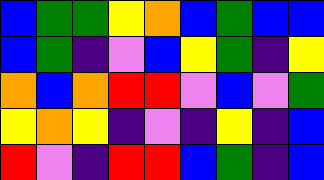[["blue", "green", "green", "yellow", "orange", "blue", "green", "blue", "blue"], ["blue", "green", "indigo", "violet", "blue", "yellow", "green", "indigo", "yellow"], ["orange", "blue", "orange", "red", "red", "violet", "blue", "violet", "green"], ["yellow", "orange", "yellow", "indigo", "violet", "indigo", "yellow", "indigo", "blue"], ["red", "violet", "indigo", "red", "red", "blue", "green", "indigo", "blue"]]